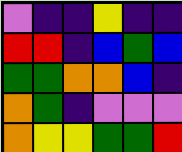[["violet", "indigo", "indigo", "yellow", "indigo", "indigo"], ["red", "red", "indigo", "blue", "green", "blue"], ["green", "green", "orange", "orange", "blue", "indigo"], ["orange", "green", "indigo", "violet", "violet", "violet"], ["orange", "yellow", "yellow", "green", "green", "red"]]